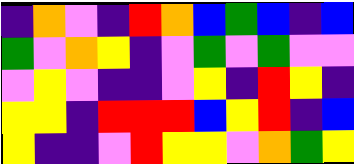[["indigo", "orange", "violet", "indigo", "red", "orange", "blue", "green", "blue", "indigo", "blue"], ["green", "violet", "orange", "yellow", "indigo", "violet", "green", "violet", "green", "violet", "violet"], ["violet", "yellow", "violet", "indigo", "indigo", "violet", "yellow", "indigo", "red", "yellow", "indigo"], ["yellow", "yellow", "indigo", "red", "red", "red", "blue", "yellow", "red", "indigo", "blue"], ["yellow", "indigo", "indigo", "violet", "red", "yellow", "yellow", "violet", "orange", "green", "yellow"]]